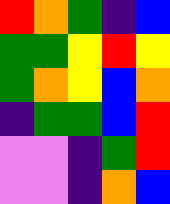[["red", "orange", "green", "indigo", "blue"], ["green", "green", "yellow", "red", "yellow"], ["green", "orange", "yellow", "blue", "orange"], ["indigo", "green", "green", "blue", "red"], ["violet", "violet", "indigo", "green", "red"], ["violet", "violet", "indigo", "orange", "blue"]]